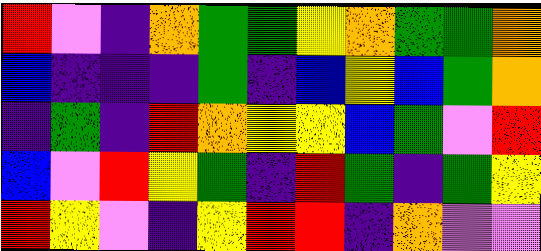[["red", "violet", "indigo", "orange", "green", "green", "yellow", "orange", "green", "green", "orange"], ["blue", "indigo", "indigo", "indigo", "green", "indigo", "blue", "yellow", "blue", "green", "orange"], ["indigo", "green", "indigo", "red", "orange", "yellow", "yellow", "blue", "green", "violet", "red"], ["blue", "violet", "red", "yellow", "green", "indigo", "red", "green", "indigo", "green", "yellow"], ["red", "yellow", "violet", "indigo", "yellow", "red", "red", "indigo", "orange", "violet", "violet"]]